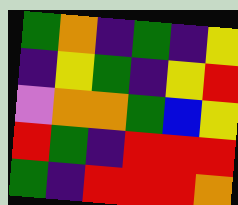[["green", "orange", "indigo", "green", "indigo", "yellow"], ["indigo", "yellow", "green", "indigo", "yellow", "red"], ["violet", "orange", "orange", "green", "blue", "yellow"], ["red", "green", "indigo", "red", "red", "red"], ["green", "indigo", "red", "red", "red", "orange"]]